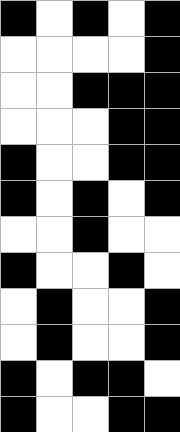[["black", "white", "black", "white", "black"], ["white", "white", "white", "white", "black"], ["white", "white", "black", "black", "black"], ["white", "white", "white", "black", "black"], ["black", "white", "white", "black", "black"], ["black", "white", "black", "white", "black"], ["white", "white", "black", "white", "white"], ["black", "white", "white", "black", "white"], ["white", "black", "white", "white", "black"], ["white", "black", "white", "white", "black"], ["black", "white", "black", "black", "white"], ["black", "white", "white", "black", "black"]]